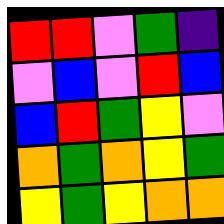[["red", "red", "violet", "green", "indigo"], ["violet", "blue", "violet", "red", "blue"], ["blue", "red", "green", "yellow", "violet"], ["orange", "green", "orange", "yellow", "green"], ["yellow", "green", "yellow", "orange", "orange"]]